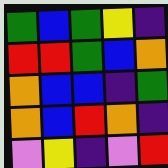[["green", "blue", "green", "yellow", "indigo"], ["red", "red", "green", "blue", "orange"], ["orange", "blue", "blue", "indigo", "green"], ["orange", "blue", "red", "orange", "indigo"], ["violet", "yellow", "indigo", "violet", "red"]]